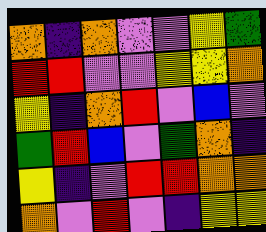[["orange", "indigo", "orange", "violet", "violet", "yellow", "green"], ["red", "red", "violet", "violet", "yellow", "yellow", "orange"], ["yellow", "indigo", "orange", "red", "violet", "blue", "violet"], ["green", "red", "blue", "violet", "green", "orange", "indigo"], ["yellow", "indigo", "violet", "red", "red", "orange", "orange"], ["orange", "violet", "red", "violet", "indigo", "yellow", "yellow"]]